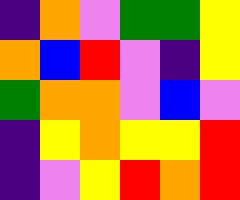[["indigo", "orange", "violet", "green", "green", "yellow"], ["orange", "blue", "red", "violet", "indigo", "yellow"], ["green", "orange", "orange", "violet", "blue", "violet"], ["indigo", "yellow", "orange", "yellow", "yellow", "red"], ["indigo", "violet", "yellow", "red", "orange", "red"]]